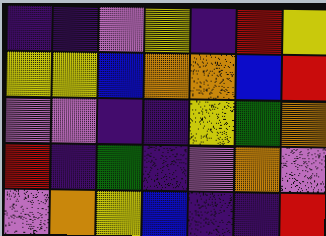[["indigo", "indigo", "violet", "yellow", "indigo", "red", "yellow"], ["yellow", "yellow", "blue", "orange", "orange", "blue", "red"], ["violet", "violet", "indigo", "indigo", "yellow", "green", "orange"], ["red", "indigo", "green", "indigo", "violet", "orange", "violet"], ["violet", "orange", "yellow", "blue", "indigo", "indigo", "red"]]